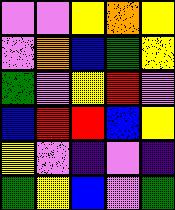[["violet", "violet", "yellow", "orange", "yellow"], ["violet", "orange", "blue", "green", "yellow"], ["green", "violet", "yellow", "red", "violet"], ["blue", "red", "red", "blue", "yellow"], ["yellow", "violet", "indigo", "violet", "indigo"], ["green", "yellow", "blue", "violet", "green"]]